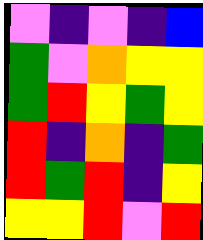[["violet", "indigo", "violet", "indigo", "blue"], ["green", "violet", "orange", "yellow", "yellow"], ["green", "red", "yellow", "green", "yellow"], ["red", "indigo", "orange", "indigo", "green"], ["red", "green", "red", "indigo", "yellow"], ["yellow", "yellow", "red", "violet", "red"]]